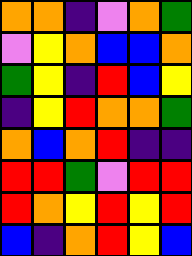[["orange", "orange", "indigo", "violet", "orange", "green"], ["violet", "yellow", "orange", "blue", "blue", "orange"], ["green", "yellow", "indigo", "red", "blue", "yellow"], ["indigo", "yellow", "red", "orange", "orange", "green"], ["orange", "blue", "orange", "red", "indigo", "indigo"], ["red", "red", "green", "violet", "red", "red"], ["red", "orange", "yellow", "red", "yellow", "red"], ["blue", "indigo", "orange", "red", "yellow", "blue"]]